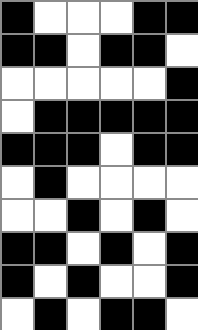[["black", "white", "white", "white", "black", "black"], ["black", "black", "white", "black", "black", "white"], ["white", "white", "white", "white", "white", "black"], ["white", "black", "black", "black", "black", "black"], ["black", "black", "black", "white", "black", "black"], ["white", "black", "white", "white", "white", "white"], ["white", "white", "black", "white", "black", "white"], ["black", "black", "white", "black", "white", "black"], ["black", "white", "black", "white", "white", "black"], ["white", "black", "white", "black", "black", "white"]]